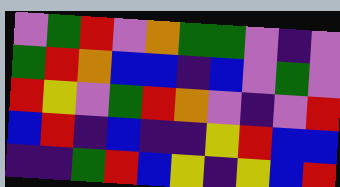[["violet", "green", "red", "violet", "orange", "green", "green", "violet", "indigo", "violet"], ["green", "red", "orange", "blue", "blue", "indigo", "blue", "violet", "green", "violet"], ["red", "yellow", "violet", "green", "red", "orange", "violet", "indigo", "violet", "red"], ["blue", "red", "indigo", "blue", "indigo", "indigo", "yellow", "red", "blue", "blue"], ["indigo", "indigo", "green", "red", "blue", "yellow", "indigo", "yellow", "blue", "red"]]